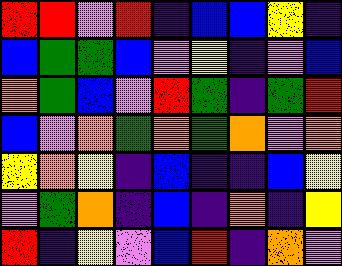[["red", "red", "violet", "red", "indigo", "blue", "blue", "yellow", "indigo"], ["blue", "green", "green", "blue", "violet", "yellow", "indigo", "violet", "blue"], ["orange", "green", "blue", "violet", "red", "green", "indigo", "green", "red"], ["blue", "violet", "orange", "green", "orange", "green", "orange", "violet", "orange"], ["yellow", "orange", "yellow", "indigo", "blue", "indigo", "indigo", "blue", "yellow"], ["violet", "green", "orange", "indigo", "blue", "indigo", "orange", "indigo", "yellow"], ["red", "indigo", "yellow", "violet", "blue", "red", "indigo", "orange", "violet"]]